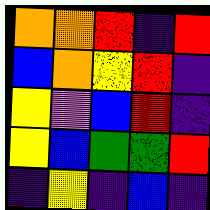[["orange", "orange", "red", "indigo", "red"], ["blue", "orange", "yellow", "red", "indigo"], ["yellow", "violet", "blue", "red", "indigo"], ["yellow", "blue", "green", "green", "red"], ["indigo", "yellow", "indigo", "blue", "indigo"]]